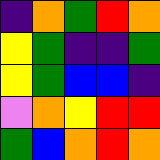[["indigo", "orange", "green", "red", "orange"], ["yellow", "green", "indigo", "indigo", "green"], ["yellow", "green", "blue", "blue", "indigo"], ["violet", "orange", "yellow", "red", "red"], ["green", "blue", "orange", "red", "orange"]]